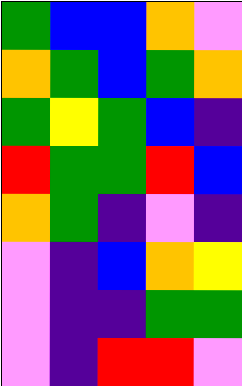[["green", "blue", "blue", "orange", "violet"], ["orange", "green", "blue", "green", "orange"], ["green", "yellow", "green", "blue", "indigo"], ["red", "green", "green", "red", "blue"], ["orange", "green", "indigo", "violet", "indigo"], ["violet", "indigo", "blue", "orange", "yellow"], ["violet", "indigo", "indigo", "green", "green"], ["violet", "indigo", "red", "red", "violet"]]